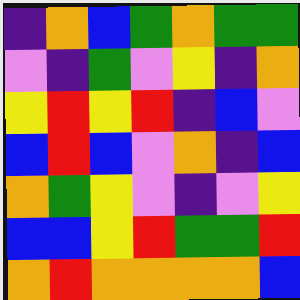[["indigo", "orange", "blue", "green", "orange", "green", "green"], ["violet", "indigo", "green", "violet", "yellow", "indigo", "orange"], ["yellow", "red", "yellow", "red", "indigo", "blue", "violet"], ["blue", "red", "blue", "violet", "orange", "indigo", "blue"], ["orange", "green", "yellow", "violet", "indigo", "violet", "yellow"], ["blue", "blue", "yellow", "red", "green", "green", "red"], ["orange", "red", "orange", "orange", "orange", "orange", "blue"]]